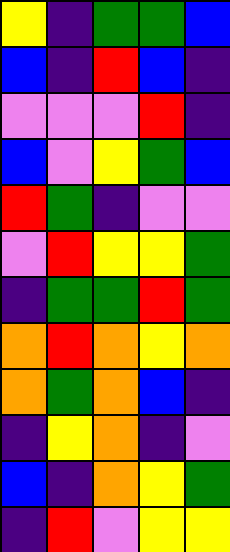[["yellow", "indigo", "green", "green", "blue"], ["blue", "indigo", "red", "blue", "indigo"], ["violet", "violet", "violet", "red", "indigo"], ["blue", "violet", "yellow", "green", "blue"], ["red", "green", "indigo", "violet", "violet"], ["violet", "red", "yellow", "yellow", "green"], ["indigo", "green", "green", "red", "green"], ["orange", "red", "orange", "yellow", "orange"], ["orange", "green", "orange", "blue", "indigo"], ["indigo", "yellow", "orange", "indigo", "violet"], ["blue", "indigo", "orange", "yellow", "green"], ["indigo", "red", "violet", "yellow", "yellow"]]